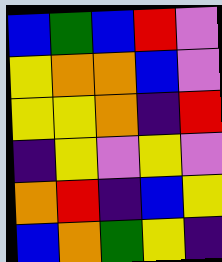[["blue", "green", "blue", "red", "violet"], ["yellow", "orange", "orange", "blue", "violet"], ["yellow", "yellow", "orange", "indigo", "red"], ["indigo", "yellow", "violet", "yellow", "violet"], ["orange", "red", "indigo", "blue", "yellow"], ["blue", "orange", "green", "yellow", "indigo"]]